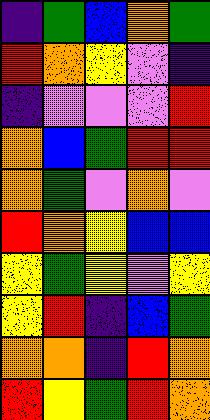[["indigo", "green", "blue", "orange", "green"], ["red", "orange", "yellow", "violet", "indigo"], ["indigo", "violet", "violet", "violet", "red"], ["orange", "blue", "green", "red", "red"], ["orange", "green", "violet", "orange", "violet"], ["red", "orange", "yellow", "blue", "blue"], ["yellow", "green", "yellow", "violet", "yellow"], ["yellow", "red", "indigo", "blue", "green"], ["orange", "orange", "indigo", "red", "orange"], ["red", "yellow", "green", "red", "orange"]]